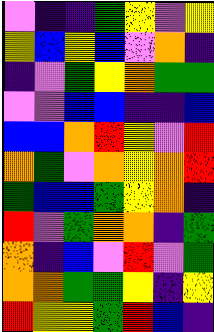[["violet", "indigo", "indigo", "green", "yellow", "violet", "yellow"], ["yellow", "blue", "yellow", "blue", "violet", "orange", "indigo"], ["indigo", "violet", "green", "yellow", "orange", "green", "green"], ["violet", "violet", "blue", "blue", "indigo", "indigo", "blue"], ["blue", "blue", "orange", "red", "yellow", "violet", "red"], ["orange", "green", "violet", "orange", "yellow", "orange", "red"], ["green", "blue", "blue", "green", "yellow", "orange", "indigo"], ["red", "violet", "green", "orange", "orange", "indigo", "green"], ["orange", "indigo", "blue", "violet", "red", "violet", "green"], ["orange", "orange", "green", "green", "yellow", "indigo", "yellow"], ["red", "yellow", "yellow", "green", "red", "blue", "indigo"]]